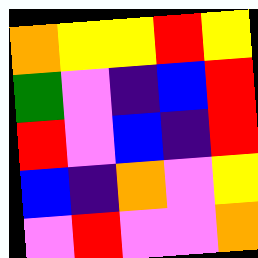[["orange", "yellow", "yellow", "red", "yellow"], ["green", "violet", "indigo", "blue", "red"], ["red", "violet", "blue", "indigo", "red"], ["blue", "indigo", "orange", "violet", "yellow"], ["violet", "red", "violet", "violet", "orange"]]